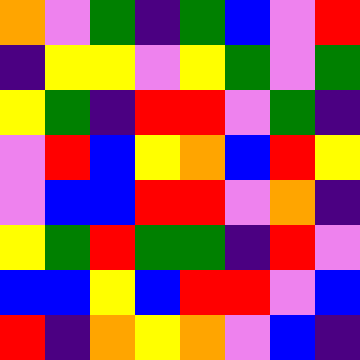[["orange", "violet", "green", "indigo", "green", "blue", "violet", "red"], ["indigo", "yellow", "yellow", "violet", "yellow", "green", "violet", "green"], ["yellow", "green", "indigo", "red", "red", "violet", "green", "indigo"], ["violet", "red", "blue", "yellow", "orange", "blue", "red", "yellow"], ["violet", "blue", "blue", "red", "red", "violet", "orange", "indigo"], ["yellow", "green", "red", "green", "green", "indigo", "red", "violet"], ["blue", "blue", "yellow", "blue", "red", "red", "violet", "blue"], ["red", "indigo", "orange", "yellow", "orange", "violet", "blue", "indigo"]]